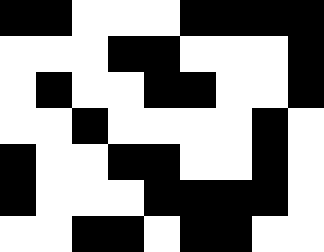[["black", "black", "white", "white", "white", "black", "black", "black", "black"], ["white", "white", "white", "black", "black", "white", "white", "white", "black"], ["white", "black", "white", "white", "black", "black", "white", "white", "black"], ["white", "white", "black", "white", "white", "white", "white", "black", "white"], ["black", "white", "white", "black", "black", "white", "white", "black", "white"], ["black", "white", "white", "white", "black", "black", "black", "black", "white"], ["white", "white", "black", "black", "white", "black", "black", "white", "white"]]